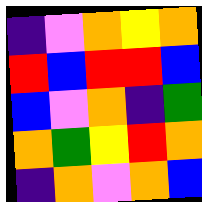[["indigo", "violet", "orange", "yellow", "orange"], ["red", "blue", "red", "red", "blue"], ["blue", "violet", "orange", "indigo", "green"], ["orange", "green", "yellow", "red", "orange"], ["indigo", "orange", "violet", "orange", "blue"]]